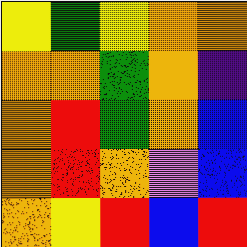[["yellow", "green", "yellow", "orange", "orange"], ["orange", "orange", "green", "orange", "indigo"], ["orange", "red", "green", "orange", "blue"], ["orange", "red", "orange", "violet", "blue"], ["orange", "yellow", "red", "blue", "red"]]